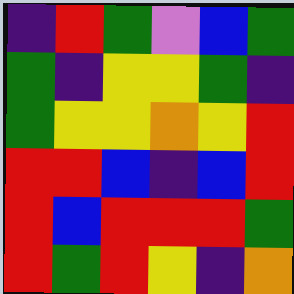[["indigo", "red", "green", "violet", "blue", "green"], ["green", "indigo", "yellow", "yellow", "green", "indigo"], ["green", "yellow", "yellow", "orange", "yellow", "red"], ["red", "red", "blue", "indigo", "blue", "red"], ["red", "blue", "red", "red", "red", "green"], ["red", "green", "red", "yellow", "indigo", "orange"]]